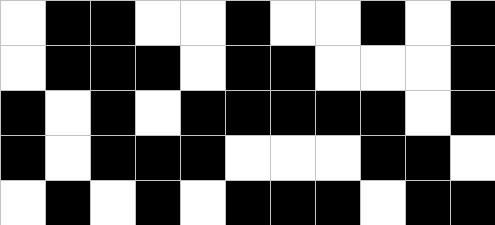[["white", "black", "black", "white", "white", "black", "white", "white", "black", "white", "black"], ["white", "black", "black", "black", "white", "black", "black", "white", "white", "white", "black"], ["black", "white", "black", "white", "black", "black", "black", "black", "black", "white", "black"], ["black", "white", "black", "black", "black", "white", "white", "white", "black", "black", "white"], ["white", "black", "white", "black", "white", "black", "black", "black", "white", "black", "black"]]